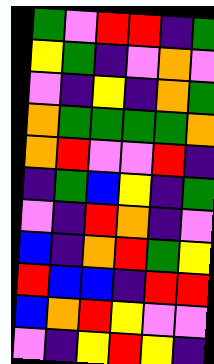[["green", "violet", "red", "red", "indigo", "green"], ["yellow", "green", "indigo", "violet", "orange", "violet"], ["violet", "indigo", "yellow", "indigo", "orange", "green"], ["orange", "green", "green", "green", "green", "orange"], ["orange", "red", "violet", "violet", "red", "indigo"], ["indigo", "green", "blue", "yellow", "indigo", "green"], ["violet", "indigo", "red", "orange", "indigo", "violet"], ["blue", "indigo", "orange", "red", "green", "yellow"], ["red", "blue", "blue", "indigo", "red", "red"], ["blue", "orange", "red", "yellow", "violet", "violet"], ["violet", "indigo", "yellow", "red", "yellow", "indigo"]]